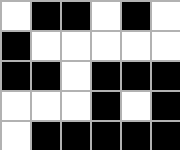[["white", "black", "black", "white", "black", "white"], ["black", "white", "white", "white", "white", "white"], ["black", "black", "white", "black", "black", "black"], ["white", "white", "white", "black", "white", "black"], ["white", "black", "black", "black", "black", "black"]]